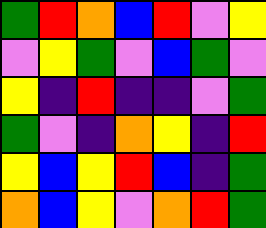[["green", "red", "orange", "blue", "red", "violet", "yellow"], ["violet", "yellow", "green", "violet", "blue", "green", "violet"], ["yellow", "indigo", "red", "indigo", "indigo", "violet", "green"], ["green", "violet", "indigo", "orange", "yellow", "indigo", "red"], ["yellow", "blue", "yellow", "red", "blue", "indigo", "green"], ["orange", "blue", "yellow", "violet", "orange", "red", "green"]]